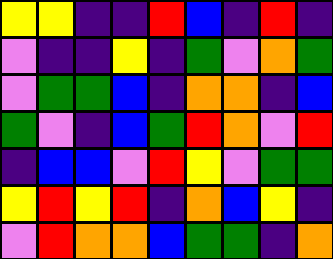[["yellow", "yellow", "indigo", "indigo", "red", "blue", "indigo", "red", "indigo"], ["violet", "indigo", "indigo", "yellow", "indigo", "green", "violet", "orange", "green"], ["violet", "green", "green", "blue", "indigo", "orange", "orange", "indigo", "blue"], ["green", "violet", "indigo", "blue", "green", "red", "orange", "violet", "red"], ["indigo", "blue", "blue", "violet", "red", "yellow", "violet", "green", "green"], ["yellow", "red", "yellow", "red", "indigo", "orange", "blue", "yellow", "indigo"], ["violet", "red", "orange", "orange", "blue", "green", "green", "indigo", "orange"]]